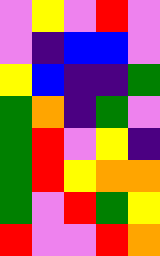[["violet", "yellow", "violet", "red", "violet"], ["violet", "indigo", "blue", "blue", "violet"], ["yellow", "blue", "indigo", "indigo", "green"], ["green", "orange", "indigo", "green", "violet"], ["green", "red", "violet", "yellow", "indigo"], ["green", "red", "yellow", "orange", "orange"], ["green", "violet", "red", "green", "yellow"], ["red", "violet", "violet", "red", "orange"]]